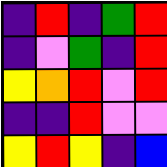[["indigo", "red", "indigo", "green", "red"], ["indigo", "violet", "green", "indigo", "red"], ["yellow", "orange", "red", "violet", "red"], ["indigo", "indigo", "red", "violet", "violet"], ["yellow", "red", "yellow", "indigo", "blue"]]